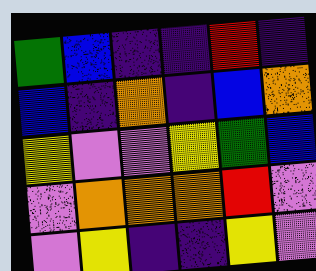[["green", "blue", "indigo", "indigo", "red", "indigo"], ["blue", "indigo", "orange", "indigo", "blue", "orange"], ["yellow", "violet", "violet", "yellow", "green", "blue"], ["violet", "orange", "orange", "orange", "red", "violet"], ["violet", "yellow", "indigo", "indigo", "yellow", "violet"]]